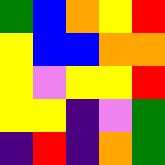[["green", "blue", "orange", "yellow", "red"], ["yellow", "blue", "blue", "orange", "orange"], ["yellow", "violet", "yellow", "yellow", "red"], ["yellow", "yellow", "indigo", "violet", "green"], ["indigo", "red", "indigo", "orange", "green"]]